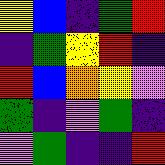[["yellow", "blue", "indigo", "green", "red"], ["indigo", "green", "yellow", "red", "indigo"], ["red", "blue", "orange", "yellow", "violet"], ["green", "indigo", "violet", "green", "indigo"], ["violet", "green", "indigo", "indigo", "red"]]